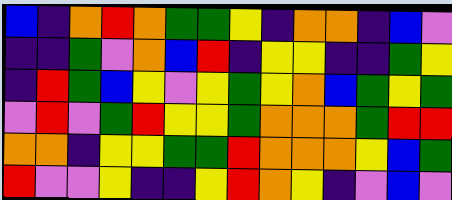[["blue", "indigo", "orange", "red", "orange", "green", "green", "yellow", "indigo", "orange", "orange", "indigo", "blue", "violet"], ["indigo", "indigo", "green", "violet", "orange", "blue", "red", "indigo", "yellow", "yellow", "indigo", "indigo", "green", "yellow"], ["indigo", "red", "green", "blue", "yellow", "violet", "yellow", "green", "yellow", "orange", "blue", "green", "yellow", "green"], ["violet", "red", "violet", "green", "red", "yellow", "yellow", "green", "orange", "orange", "orange", "green", "red", "red"], ["orange", "orange", "indigo", "yellow", "yellow", "green", "green", "red", "orange", "orange", "orange", "yellow", "blue", "green"], ["red", "violet", "violet", "yellow", "indigo", "indigo", "yellow", "red", "orange", "yellow", "indigo", "violet", "blue", "violet"]]